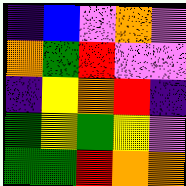[["indigo", "blue", "violet", "orange", "violet"], ["orange", "green", "red", "violet", "violet"], ["indigo", "yellow", "orange", "red", "indigo"], ["green", "yellow", "green", "yellow", "violet"], ["green", "green", "red", "orange", "orange"]]